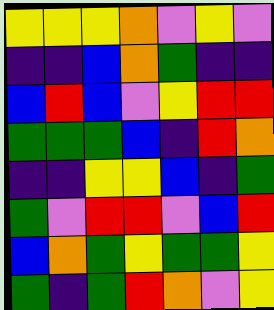[["yellow", "yellow", "yellow", "orange", "violet", "yellow", "violet"], ["indigo", "indigo", "blue", "orange", "green", "indigo", "indigo"], ["blue", "red", "blue", "violet", "yellow", "red", "red"], ["green", "green", "green", "blue", "indigo", "red", "orange"], ["indigo", "indigo", "yellow", "yellow", "blue", "indigo", "green"], ["green", "violet", "red", "red", "violet", "blue", "red"], ["blue", "orange", "green", "yellow", "green", "green", "yellow"], ["green", "indigo", "green", "red", "orange", "violet", "yellow"]]